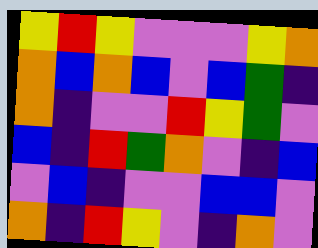[["yellow", "red", "yellow", "violet", "violet", "violet", "yellow", "orange"], ["orange", "blue", "orange", "blue", "violet", "blue", "green", "indigo"], ["orange", "indigo", "violet", "violet", "red", "yellow", "green", "violet"], ["blue", "indigo", "red", "green", "orange", "violet", "indigo", "blue"], ["violet", "blue", "indigo", "violet", "violet", "blue", "blue", "violet"], ["orange", "indigo", "red", "yellow", "violet", "indigo", "orange", "violet"]]